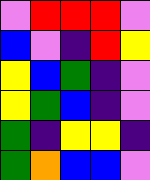[["violet", "red", "red", "red", "violet"], ["blue", "violet", "indigo", "red", "yellow"], ["yellow", "blue", "green", "indigo", "violet"], ["yellow", "green", "blue", "indigo", "violet"], ["green", "indigo", "yellow", "yellow", "indigo"], ["green", "orange", "blue", "blue", "violet"]]